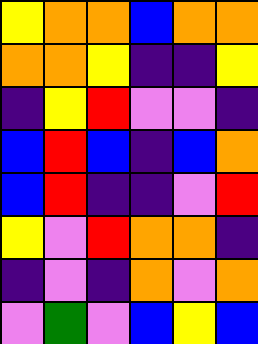[["yellow", "orange", "orange", "blue", "orange", "orange"], ["orange", "orange", "yellow", "indigo", "indigo", "yellow"], ["indigo", "yellow", "red", "violet", "violet", "indigo"], ["blue", "red", "blue", "indigo", "blue", "orange"], ["blue", "red", "indigo", "indigo", "violet", "red"], ["yellow", "violet", "red", "orange", "orange", "indigo"], ["indigo", "violet", "indigo", "orange", "violet", "orange"], ["violet", "green", "violet", "blue", "yellow", "blue"]]